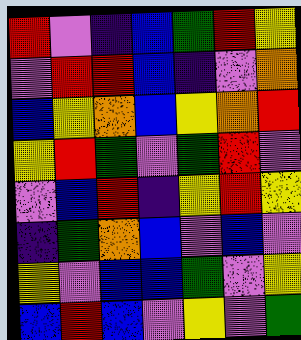[["red", "violet", "indigo", "blue", "green", "red", "yellow"], ["violet", "red", "red", "blue", "indigo", "violet", "orange"], ["blue", "yellow", "orange", "blue", "yellow", "orange", "red"], ["yellow", "red", "green", "violet", "green", "red", "violet"], ["violet", "blue", "red", "indigo", "yellow", "red", "yellow"], ["indigo", "green", "orange", "blue", "violet", "blue", "violet"], ["yellow", "violet", "blue", "blue", "green", "violet", "yellow"], ["blue", "red", "blue", "violet", "yellow", "violet", "green"]]